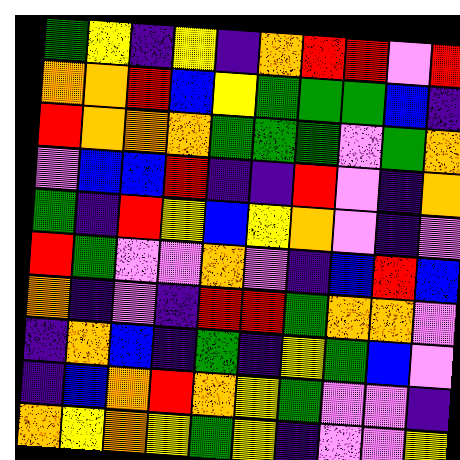[["green", "yellow", "indigo", "yellow", "indigo", "orange", "red", "red", "violet", "red"], ["orange", "orange", "red", "blue", "yellow", "green", "green", "green", "blue", "indigo"], ["red", "orange", "orange", "orange", "green", "green", "green", "violet", "green", "orange"], ["violet", "blue", "blue", "red", "indigo", "indigo", "red", "violet", "indigo", "orange"], ["green", "indigo", "red", "yellow", "blue", "yellow", "orange", "violet", "indigo", "violet"], ["red", "green", "violet", "violet", "orange", "violet", "indigo", "blue", "red", "blue"], ["orange", "indigo", "violet", "indigo", "red", "red", "green", "orange", "orange", "violet"], ["indigo", "orange", "blue", "indigo", "green", "indigo", "yellow", "green", "blue", "violet"], ["indigo", "blue", "orange", "red", "orange", "yellow", "green", "violet", "violet", "indigo"], ["orange", "yellow", "orange", "yellow", "green", "yellow", "indigo", "violet", "violet", "yellow"]]